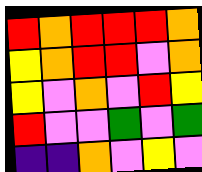[["red", "orange", "red", "red", "red", "orange"], ["yellow", "orange", "red", "red", "violet", "orange"], ["yellow", "violet", "orange", "violet", "red", "yellow"], ["red", "violet", "violet", "green", "violet", "green"], ["indigo", "indigo", "orange", "violet", "yellow", "violet"]]